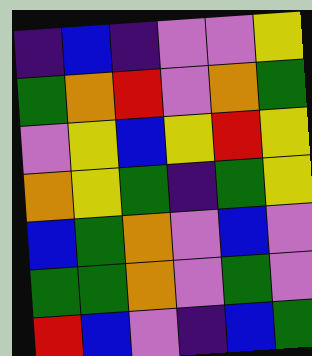[["indigo", "blue", "indigo", "violet", "violet", "yellow"], ["green", "orange", "red", "violet", "orange", "green"], ["violet", "yellow", "blue", "yellow", "red", "yellow"], ["orange", "yellow", "green", "indigo", "green", "yellow"], ["blue", "green", "orange", "violet", "blue", "violet"], ["green", "green", "orange", "violet", "green", "violet"], ["red", "blue", "violet", "indigo", "blue", "green"]]